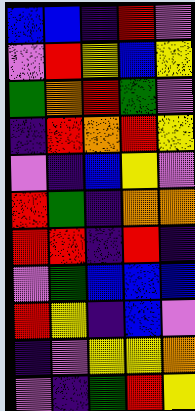[["blue", "blue", "indigo", "red", "violet"], ["violet", "red", "yellow", "blue", "yellow"], ["green", "orange", "red", "green", "violet"], ["indigo", "red", "orange", "red", "yellow"], ["violet", "indigo", "blue", "yellow", "violet"], ["red", "green", "indigo", "orange", "orange"], ["red", "red", "indigo", "red", "indigo"], ["violet", "green", "blue", "blue", "blue"], ["red", "yellow", "indigo", "blue", "violet"], ["indigo", "violet", "yellow", "yellow", "orange"], ["violet", "indigo", "green", "red", "yellow"]]